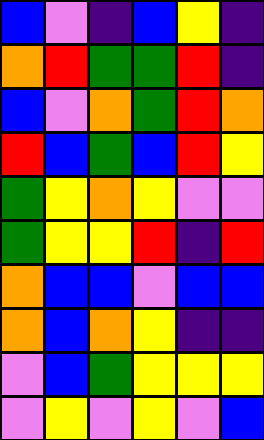[["blue", "violet", "indigo", "blue", "yellow", "indigo"], ["orange", "red", "green", "green", "red", "indigo"], ["blue", "violet", "orange", "green", "red", "orange"], ["red", "blue", "green", "blue", "red", "yellow"], ["green", "yellow", "orange", "yellow", "violet", "violet"], ["green", "yellow", "yellow", "red", "indigo", "red"], ["orange", "blue", "blue", "violet", "blue", "blue"], ["orange", "blue", "orange", "yellow", "indigo", "indigo"], ["violet", "blue", "green", "yellow", "yellow", "yellow"], ["violet", "yellow", "violet", "yellow", "violet", "blue"]]